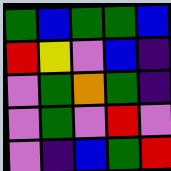[["green", "blue", "green", "green", "blue"], ["red", "yellow", "violet", "blue", "indigo"], ["violet", "green", "orange", "green", "indigo"], ["violet", "green", "violet", "red", "violet"], ["violet", "indigo", "blue", "green", "red"]]